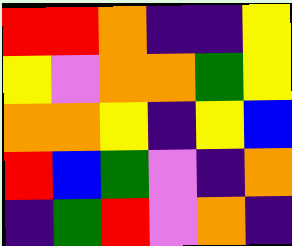[["red", "red", "orange", "indigo", "indigo", "yellow"], ["yellow", "violet", "orange", "orange", "green", "yellow"], ["orange", "orange", "yellow", "indigo", "yellow", "blue"], ["red", "blue", "green", "violet", "indigo", "orange"], ["indigo", "green", "red", "violet", "orange", "indigo"]]